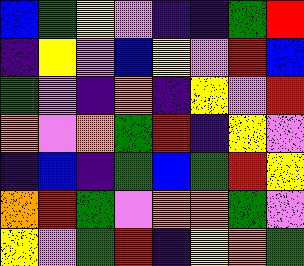[["blue", "green", "yellow", "violet", "indigo", "indigo", "green", "red"], ["indigo", "yellow", "violet", "blue", "yellow", "violet", "red", "blue"], ["green", "violet", "indigo", "orange", "indigo", "yellow", "violet", "red"], ["orange", "violet", "orange", "green", "red", "indigo", "yellow", "violet"], ["indigo", "blue", "indigo", "green", "blue", "green", "red", "yellow"], ["orange", "red", "green", "violet", "orange", "orange", "green", "violet"], ["yellow", "violet", "green", "red", "indigo", "yellow", "orange", "green"]]